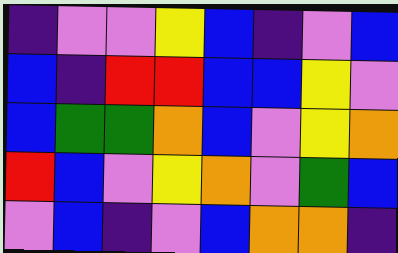[["indigo", "violet", "violet", "yellow", "blue", "indigo", "violet", "blue"], ["blue", "indigo", "red", "red", "blue", "blue", "yellow", "violet"], ["blue", "green", "green", "orange", "blue", "violet", "yellow", "orange"], ["red", "blue", "violet", "yellow", "orange", "violet", "green", "blue"], ["violet", "blue", "indigo", "violet", "blue", "orange", "orange", "indigo"]]